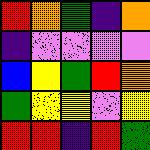[["red", "orange", "green", "indigo", "orange"], ["indigo", "violet", "violet", "violet", "violet"], ["blue", "yellow", "green", "red", "orange"], ["green", "yellow", "yellow", "violet", "yellow"], ["red", "red", "indigo", "red", "green"]]